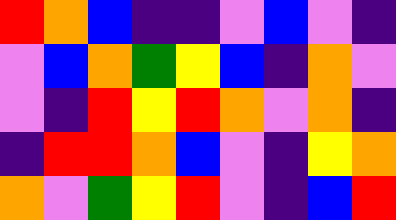[["red", "orange", "blue", "indigo", "indigo", "violet", "blue", "violet", "indigo"], ["violet", "blue", "orange", "green", "yellow", "blue", "indigo", "orange", "violet"], ["violet", "indigo", "red", "yellow", "red", "orange", "violet", "orange", "indigo"], ["indigo", "red", "red", "orange", "blue", "violet", "indigo", "yellow", "orange"], ["orange", "violet", "green", "yellow", "red", "violet", "indigo", "blue", "red"]]